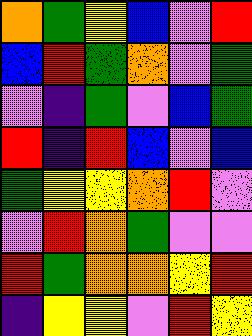[["orange", "green", "yellow", "blue", "violet", "red"], ["blue", "red", "green", "orange", "violet", "green"], ["violet", "indigo", "green", "violet", "blue", "green"], ["red", "indigo", "red", "blue", "violet", "blue"], ["green", "yellow", "yellow", "orange", "red", "violet"], ["violet", "red", "orange", "green", "violet", "violet"], ["red", "green", "orange", "orange", "yellow", "red"], ["indigo", "yellow", "yellow", "violet", "red", "yellow"]]